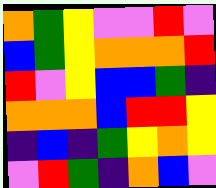[["orange", "green", "yellow", "violet", "violet", "red", "violet"], ["blue", "green", "yellow", "orange", "orange", "orange", "red"], ["red", "violet", "yellow", "blue", "blue", "green", "indigo"], ["orange", "orange", "orange", "blue", "red", "red", "yellow"], ["indigo", "blue", "indigo", "green", "yellow", "orange", "yellow"], ["violet", "red", "green", "indigo", "orange", "blue", "violet"]]